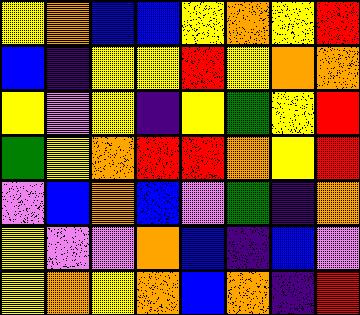[["yellow", "orange", "blue", "blue", "yellow", "orange", "yellow", "red"], ["blue", "indigo", "yellow", "yellow", "red", "yellow", "orange", "orange"], ["yellow", "violet", "yellow", "indigo", "yellow", "green", "yellow", "red"], ["green", "yellow", "orange", "red", "red", "orange", "yellow", "red"], ["violet", "blue", "orange", "blue", "violet", "green", "indigo", "orange"], ["yellow", "violet", "violet", "orange", "blue", "indigo", "blue", "violet"], ["yellow", "orange", "yellow", "orange", "blue", "orange", "indigo", "red"]]